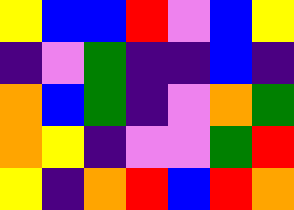[["yellow", "blue", "blue", "red", "violet", "blue", "yellow"], ["indigo", "violet", "green", "indigo", "indigo", "blue", "indigo"], ["orange", "blue", "green", "indigo", "violet", "orange", "green"], ["orange", "yellow", "indigo", "violet", "violet", "green", "red"], ["yellow", "indigo", "orange", "red", "blue", "red", "orange"]]